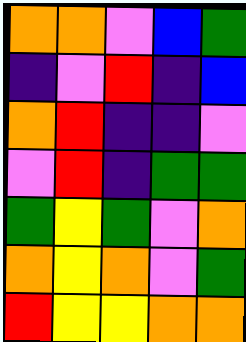[["orange", "orange", "violet", "blue", "green"], ["indigo", "violet", "red", "indigo", "blue"], ["orange", "red", "indigo", "indigo", "violet"], ["violet", "red", "indigo", "green", "green"], ["green", "yellow", "green", "violet", "orange"], ["orange", "yellow", "orange", "violet", "green"], ["red", "yellow", "yellow", "orange", "orange"]]